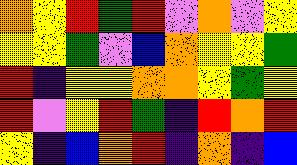[["orange", "yellow", "red", "green", "red", "violet", "orange", "violet", "yellow"], ["yellow", "yellow", "green", "violet", "blue", "orange", "yellow", "yellow", "green"], ["red", "indigo", "yellow", "yellow", "orange", "orange", "yellow", "green", "yellow"], ["red", "violet", "yellow", "red", "green", "indigo", "red", "orange", "red"], ["yellow", "indigo", "blue", "orange", "red", "indigo", "orange", "indigo", "blue"]]